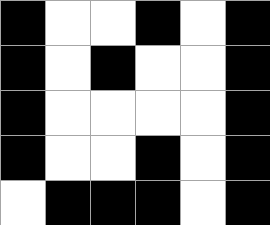[["black", "white", "white", "black", "white", "black"], ["black", "white", "black", "white", "white", "black"], ["black", "white", "white", "white", "white", "black"], ["black", "white", "white", "black", "white", "black"], ["white", "black", "black", "black", "white", "black"]]